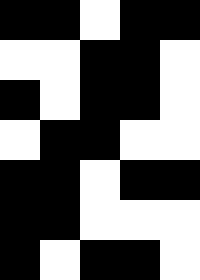[["black", "black", "white", "black", "black"], ["white", "white", "black", "black", "white"], ["black", "white", "black", "black", "white"], ["white", "black", "black", "white", "white"], ["black", "black", "white", "black", "black"], ["black", "black", "white", "white", "white"], ["black", "white", "black", "black", "white"]]